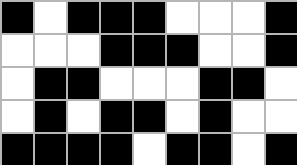[["black", "white", "black", "black", "black", "white", "white", "white", "black"], ["white", "white", "white", "black", "black", "black", "white", "white", "black"], ["white", "black", "black", "white", "white", "white", "black", "black", "white"], ["white", "black", "white", "black", "black", "white", "black", "white", "white"], ["black", "black", "black", "black", "white", "black", "black", "white", "black"]]